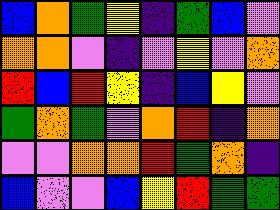[["blue", "orange", "green", "yellow", "indigo", "green", "blue", "violet"], ["orange", "orange", "violet", "indigo", "violet", "yellow", "violet", "orange"], ["red", "blue", "red", "yellow", "indigo", "blue", "yellow", "violet"], ["green", "orange", "green", "violet", "orange", "red", "indigo", "orange"], ["violet", "violet", "orange", "orange", "red", "green", "orange", "indigo"], ["blue", "violet", "violet", "blue", "yellow", "red", "green", "green"]]